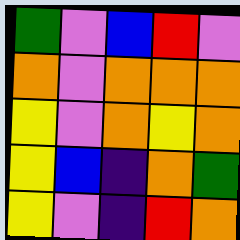[["green", "violet", "blue", "red", "violet"], ["orange", "violet", "orange", "orange", "orange"], ["yellow", "violet", "orange", "yellow", "orange"], ["yellow", "blue", "indigo", "orange", "green"], ["yellow", "violet", "indigo", "red", "orange"]]